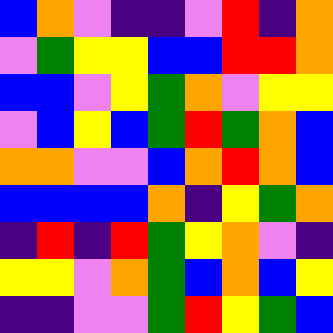[["blue", "orange", "violet", "indigo", "indigo", "violet", "red", "indigo", "orange"], ["violet", "green", "yellow", "yellow", "blue", "blue", "red", "red", "orange"], ["blue", "blue", "violet", "yellow", "green", "orange", "violet", "yellow", "yellow"], ["violet", "blue", "yellow", "blue", "green", "red", "green", "orange", "blue"], ["orange", "orange", "violet", "violet", "blue", "orange", "red", "orange", "blue"], ["blue", "blue", "blue", "blue", "orange", "indigo", "yellow", "green", "orange"], ["indigo", "red", "indigo", "red", "green", "yellow", "orange", "violet", "indigo"], ["yellow", "yellow", "violet", "orange", "green", "blue", "orange", "blue", "yellow"], ["indigo", "indigo", "violet", "violet", "green", "red", "yellow", "green", "blue"]]